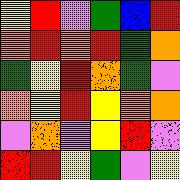[["yellow", "red", "violet", "green", "blue", "red"], ["orange", "red", "orange", "red", "green", "orange"], ["green", "yellow", "red", "orange", "green", "violet"], ["orange", "yellow", "red", "yellow", "orange", "orange"], ["violet", "orange", "violet", "yellow", "red", "violet"], ["red", "red", "yellow", "green", "violet", "yellow"]]